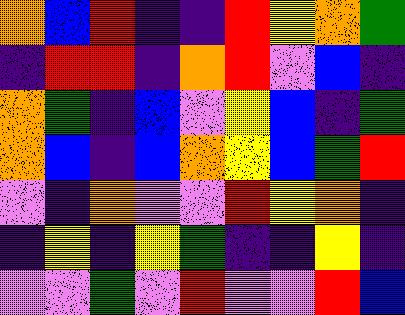[["orange", "blue", "red", "indigo", "indigo", "red", "yellow", "orange", "green"], ["indigo", "red", "red", "indigo", "orange", "red", "violet", "blue", "indigo"], ["orange", "green", "indigo", "blue", "violet", "yellow", "blue", "indigo", "green"], ["orange", "blue", "indigo", "blue", "orange", "yellow", "blue", "green", "red"], ["violet", "indigo", "orange", "violet", "violet", "red", "yellow", "orange", "indigo"], ["indigo", "yellow", "indigo", "yellow", "green", "indigo", "indigo", "yellow", "indigo"], ["violet", "violet", "green", "violet", "red", "violet", "violet", "red", "blue"]]